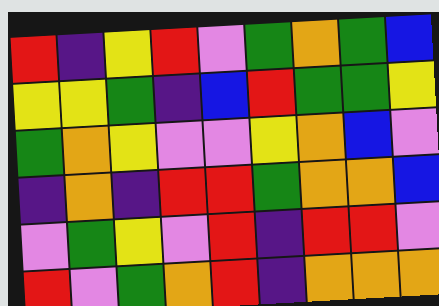[["red", "indigo", "yellow", "red", "violet", "green", "orange", "green", "blue"], ["yellow", "yellow", "green", "indigo", "blue", "red", "green", "green", "yellow"], ["green", "orange", "yellow", "violet", "violet", "yellow", "orange", "blue", "violet"], ["indigo", "orange", "indigo", "red", "red", "green", "orange", "orange", "blue"], ["violet", "green", "yellow", "violet", "red", "indigo", "red", "red", "violet"], ["red", "violet", "green", "orange", "red", "indigo", "orange", "orange", "orange"]]